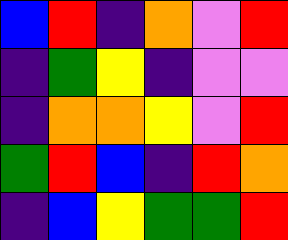[["blue", "red", "indigo", "orange", "violet", "red"], ["indigo", "green", "yellow", "indigo", "violet", "violet"], ["indigo", "orange", "orange", "yellow", "violet", "red"], ["green", "red", "blue", "indigo", "red", "orange"], ["indigo", "blue", "yellow", "green", "green", "red"]]